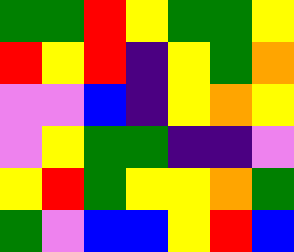[["green", "green", "red", "yellow", "green", "green", "yellow"], ["red", "yellow", "red", "indigo", "yellow", "green", "orange"], ["violet", "violet", "blue", "indigo", "yellow", "orange", "yellow"], ["violet", "yellow", "green", "green", "indigo", "indigo", "violet"], ["yellow", "red", "green", "yellow", "yellow", "orange", "green"], ["green", "violet", "blue", "blue", "yellow", "red", "blue"]]